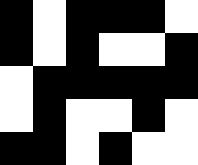[["black", "white", "black", "black", "black", "white"], ["black", "white", "black", "white", "white", "black"], ["white", "black", "black", "black", "black", "black"], ["white", "black", "white", "white", "black", "white"], ["black", "black", "white", "black", "white", "white"]]